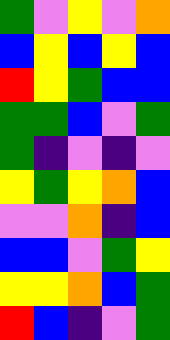[["green", "violet", "yellow", "violet", "orange"], ["blue", "yellow", "blue", "yellow", "blue"], ["red", "yellow", "green", "blue", "blue"], ["green", "green", "blue", "violet", "green"], ["green", "indigo", "violet", "indigo", "violet"], ["yellow", "green", "yellow", "orange", "blue"], ["violet", "violet", "orange", "indigo", "blue"], ["blue", "blue", "violet", "green", "yellow"], ["yellow", "yellow", "orange", "blue", "green"], ["red", "blue", "indigo", "violet", "green"]]